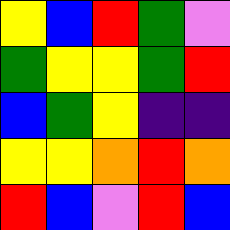[["yellow", "blue", "red", "green", "violet"], ["green", "yellow", "yellow", "green", "red"], ["blue", "green", "yellow", "indigo", "indigo"], ["yellow", "yellow", "orange", "red", "orange"], ["red", "blue", "violet", "red", "blue"]]